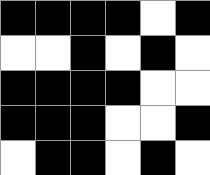[["black", "black", "black", "black", "white", "black"], ["white", "white", "black", "white", "black", "white"], ["black", "black", "black", "black", "white", "white"], ["black", "black", "black", "white", "white", "black"], ["white", "black", "black", "white", "black", "white"]]